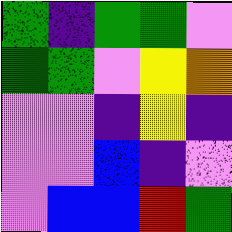[["green", "indigo", "green", "green", "violet"], ["green", "green", "violet", "yellow", "orange"], ["violet", "violet", "indigo", "yellow", "indigo"], ["violet", "violet", "blue", "indigo", "violet"], ["violet", "blue", "blue", "red", "green"]]